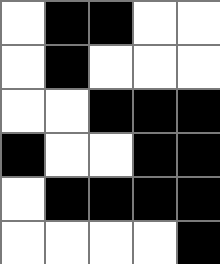[["white", "black", "black", "white", "white"], ["white", "black", "white", "white", "white"], ["white", "white", "black", "black", "black"], ["black", "white", "white", "black", "black"], ["white", "black", "black", "black", "black"], ["white", "white", "white", "white", "black"]]